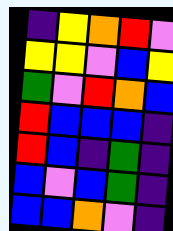[["indigo", "yellow", "orange", "red", "violet"], ["yellow", "yellow", "violet", "blue", "yellow"], ["green", "violet", "red", "orange", "blue"], ["red", "blue", "blue", "blue", "indigo"], ["red", "blue", "indigo", "green", "indigo"], ["blue", "violet", "blue", "green", "indigo"], ["blue", "blue", "orange", "violet", "indigo"]]